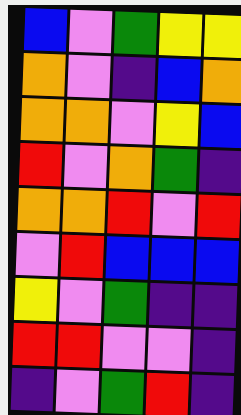[["blue", "violet", "green", "yellow", "yellow"], ["orange", "violet", "indigo", "blue", "orange"], ["orange", "orange", "violet", "yellow", "blue"], ["red", "violet", "orange", "green", "indigo"], ["orange", "orange", "red", "violet", "red"], ["violet", "red", "blue", "blue", "blue"], ["yellow", "violet", "green", "indigo", "indigo"], ["red", "red", "violet", "violet", "indigo"], ["indigo", "violet", "green", "red", "indigo"]]